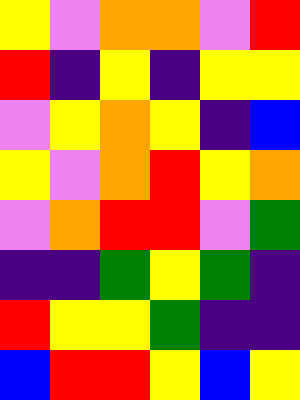[["yellow", "violet", "orange", "orange", "violet", "red"], ["red", "indigo", "yellow", "indigo", "yellow", "yellow"], ["violet", "yellow", "orange", "yellow", "indigo", "blue"], ["yellow", "violet", "orange", "red", "yellow", "orange"], ["violet", "orange", "red", "red", "violet", "green"], ["indigo", "indigo", "green", "yellow", "green", "indigo"], ["red", "yellow", "yellow", "green", "indigo", "indigo"], ["blue", "red", "red", "yellow", "blue", "yellow"]]